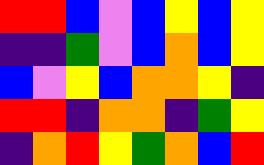[["red", "red", "blue", "violet", "blue", "yellow", "blue", "yellow"], ["indigo", "indigo", "green", "violet", "blue", "orange", "blue", "yellow"], ["blue", "violet", "yellow", "blue", "orange", "orange", "yellow", "indigo"], ["red", "red", "indigo", "orange", "orange", "indigo", "green", "yellow"], ["indigo", "orange", "red", "yellow", "green", "orange", "blue", "red"]]